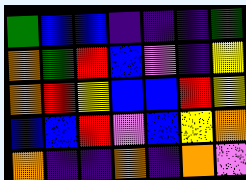[["green", "blue", "blue", "indigo", "indigo", "indigo", "green"], ["orange", "green", "red", "blue", "violet", "indigo", "yellow"], ["orange", "red", "yellow", "blue", "blue", "red", "yellow"], ["blue", "blue", "red", "violet", "blue", "yellow", "orange"], ["orange", "indigo", "indigo", "orange", "indigo", "orange", "violet"]]